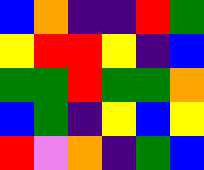[["blue", "orange", "indigo", "indigo", "red", "green"], ["yellow", "red", "red", "yellow", "indigo", "blue"], ["green", "green", "red", "green", "green", "orange"], ["blue", "green", "indigo", "yellow", "blue", "yellow"], ["red", "violet", "orange", "indigo", "green", "blue"]]